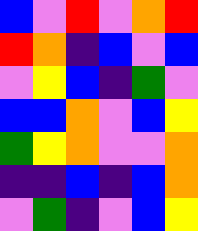[["blue", "violet", "red", "violet", "orange", "red"], ["red", "orange", "indigo", "blue", "violet", "blue"], ["violet", "yellow", "blue", "indigo", "green", "violet"], ["blue", "blue", "orange", "violet", "blue", "yellow"], ["green", "yellow", "orange", "violet", "violet", "orange"], ["indigo", "indigo", "blue", "indigo", "blue", "orange"], ["violet", "green", "indigo", "violet", "blue", "yellow"]]